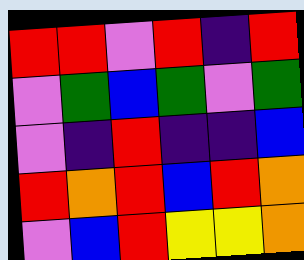[["red", "red", "violet", "red", "indigo", "red"], ["violet", "green", "blue", "green", "violet", "green"], ["violet", "indigo", "red", "indigo", "indigo", "blue"], ["red", "orange", "red", "blue", "red", "orange"], ["violet", "blue", "red", "yellow", "yellow", "orange"]]